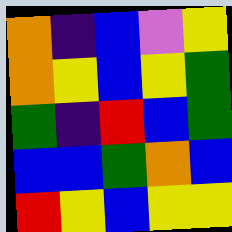[["orange", "indigo", "blue", "violet", "yellow"], ["orange", "yellow", "blue", "yellow", "green"], ["green", "indigo", "red", "blue", "green"], ["blue", "blue", "green", "orange", "blue"], ["red", "yellow", "blue", "yellow", "yellow"]]